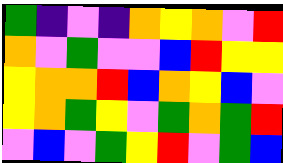[["green", "indigo", "violet", "indigo", "orange", "yellow", "orange", "violet", "red"], ["orange", "violet", "green", "violet", "violet", "blue", "red", "yellow", "yellow"], ["yellow", "orange", "orange", "red", "blue", "orange", "yellow", "blue", "violet"], ["yellow", "orange", "green", "yellow", "violet", "green", "orange", "green", "red"], ["violet", "blue", "violet", "green", "yellow", "red", "violet", "green", "blue"]]